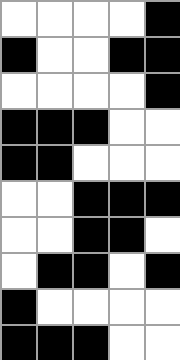[["white", "white", "white", "white", "black"], ["black", "white", "white", "black", "black"], ["white", "white", "white", "white", "black"], ["black", "black", "black", "white", "white"], ["black", "black", "white", "white", "white"], ["white", "white", "black", "black", "black"], ["white", "white", "black", "black", "white"], ["white", "black", "black", "white", "black"], ["black", "white", "white", "white", "white"], ["black", "black", "black", "white", "white"]]